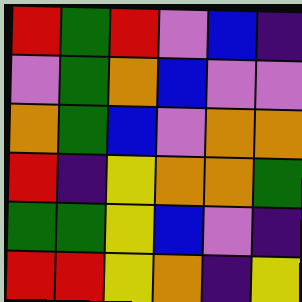[["red", "green", "red", "violet", "blue", "indigo"], ["violet", "green", "orange", "blue", "violet", "violet"], ["orange", "green", "blue", "violet", "orange", "orange"], ["red", "indigo", "yellow", "orange", "orange", "green"], ["green", "green", "yellow", "blue", "violet", "indigo"], ["red", "red", "yellow", "orange", "indigo", "yellow"]]